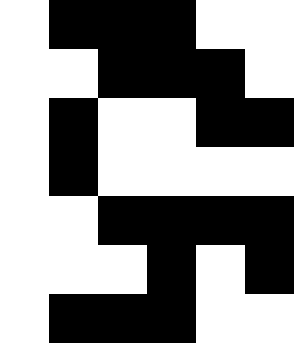[["white", "black", "black", "black", "white", "white"], ["white", "white", "black", "black", "black", "white"], ["white", "black", "white", "white", "black", "black"], ["white", "black", "white", "white", "white", "white"], ["white", "white", "black", "black", "black", "black"], ["white", "white", "white", "black", "white", "black"], ["white", "black", "black", "black", "white", "white"]]